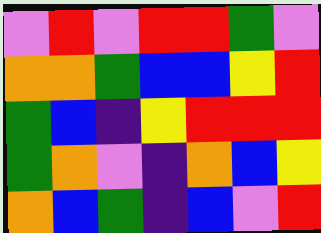[["violet", "red", "violet", "red", "red", "green", "violet"], ["orange", "orange", "green", "blue", "blue", "yellow", "red"], ["green", "blue", "indigo", "yellow", "red", "red", "red"], ["green", "orange", "violet", "indigo", "orange", "blue", "yellow"], ["orange", "blue", "green", "indigo", "blue", "violet", "red"]]